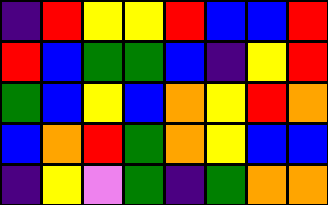[["indigo", "red", "yellow", "yellow", "red", "blue", "blue", "red"], ["red", "blue", "green", "green", "blue", "indigo", "yellow", "red"], ["green", "blue", "yellow", "blue", "orange", "yellow", "red", "orange"], ["blue", "orange", "red", "green", "orange", "yellow", "blue", "blue"], ["indigo", "yellow", "violet", "green", "indigo", "green", "orange", "orange"]]